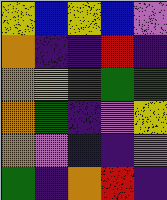[["yellow", "blue", "yellow", "blue", "violet"], ["orange", "indigo", "indigo", "red", "indigo"], ["orange", "yellow", "green", "green", "green"], ["orange", "green", "indigo", "violet", "yellow"], ["orange", "violet", "blue", "indigo", "violet"], ["green", "indigo", "orange", "red", "indigo"]]